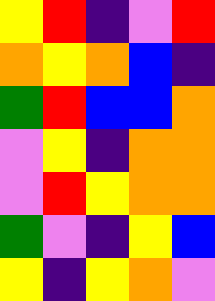[["yellow", "red", "indigo", "violet", "red"], ["orange", "yellow", "orange", "blue", "indigo"], ["green", "red", "blue", "blue", "orange"], ["violet", "yellow", "indigo", "orange", "orange"], ["violet", "red", "yellow", "orange", "orange"], ["green", "violet", "indigo", "yellow", "blue"], ["yellow", "indigo", "yellow", "orange", "violet"]]